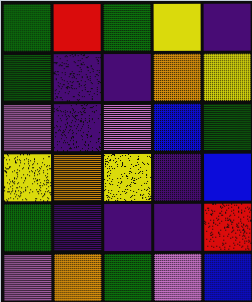[["green", "red", "green", "yellow", "indigo"], ["green", "indigo", "indigo", "orange", "yellow"], ["violet", "indigo", "violet", "blue", "green"], ["yellow", "orange", "yellow", "indigo", "blue"], ["green", "indigo", "indigo", "indigo", "red"], ["violet", "orange", "green", "violet", "blue"]]